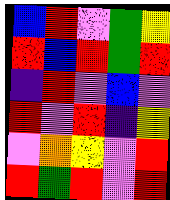[["blue", "red", "violet", "green", "yellow"], ["red", "blue", "red", "green", "red"], ["indigo", "red", "violet", "blue", "violet"], ["red", "violet", "red", "indigo", "yellow"], ["violet", "orange", "yellow", "violet", "red"], ["red", "green", "red", "violet", "red"]]